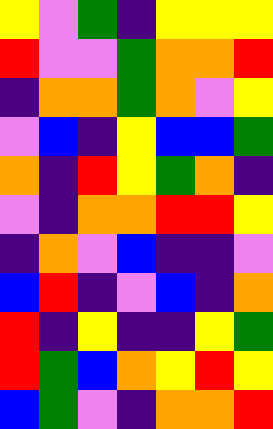[["yellow", "violet", "green", "indigo", "yellow", "yellow", "yellow"], ["red", "violet", "violet", "green", "orange", "orange", "red"], ["indigo", "orange", "orange", "green", "orange", "violet", "yellow"], ["violet", "blue", "indigo", "yellow", "blue", "blue", "green"], ["orange", "indigo", "red", "yellow", "green", "orange", "indigo"], ["violet", "indigo", "orange", "orange", "red", "red", "yellow"], ["indigo", "orange", "violet", "blue", "indigo", "indigo", "violet"], ["blue", "red", "indigo", "violet", "blue", "indigo", "orange"], ["red", "indigo", "yellow", "indigo", "indigo", "yellow", "green"], ["red", "green", "blue", "orange", "yellow", "red", "yellow"], ["blue", "green", "violet", "indigo", "orange", "orange", "red"]]